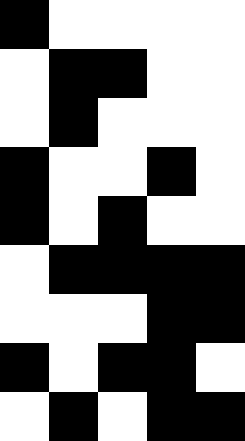[["black", "white", "white", "white", "white"], ["white", "black", "black", "white", "white"], ["white", "black", "white", "white", "white"], ["black", "white", "white", "black", "white"], ["black", "white", "black", "white", "white"], ["white", "black", "black", "black", "black"], ["white", "white", "white", "black", "black"], ["black", "white", "black", "black", "white"], ["white", "black", "white", "black", "black"]]